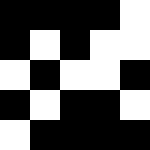[["black", "black", "black", "black", "white"], ["black", "white", "black", "white", "white"], ["white", "black", "white", "white", "black"], ["black", "white", "black", "black", "white"], ["white", "black", "black", "black", "black"]]